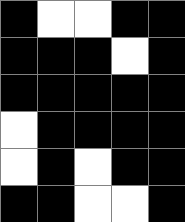[["black", "white", "white", "black", "black"], ["black", "black", "black", "white", "black"], ["black", "black", "black", "black", "black"], ["white", "black", "black", "black", "black"], ["white", "black", "white", "black", "black"], ["black", "black", "white", "white", "black"]]